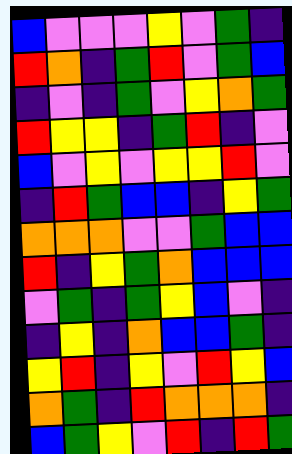[["blue", "violet", "violet", "violet", "yellow", "violet", "green", "indigo"], ["red", "orange", "indigo", "green", "red", "violet", "green", "blue"], ["indigo", "violet", "indigo", "green", "violet", "yellow", "orange", "green"], ["red", "yellow", "yellow", "indigo", "green", "red", "indigo", "violet"], ["blue", "violet", "yellow", "violet", "yellow", "yellow", "red", "violet"], ["indigo", "red", "green", "blue", "blue", "indigo", "yellow", "green"], ["orange", "orange", "orange", "violet", "violet", "green", "blue", "blue"], ["red", "indigo", "yellow", "green", "orange", "blue", "blue", "blue"], ["violet", "green", "indigo", "green", "yellow", "blue", "violet", "indigo"], ["indigo", "yellow", "indigo", "orange", "blue", "blue", "green", "indigo"], ["yellow", "red", "indigo", "yellow", "violet", "red", "yellow", "blue"], ["orange", "green", "indigo", "red", "orange", "orange", "orange", "indigo"], ["blue", "green", "yellow", "violet", "red", "indigo", "red", "green"]]